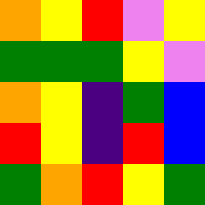[["orange", "yellow", "red", "violet", "yellow"], ["green", "green", "green", "yellow", "violet"], ["orange", "yellow", "indigo", "green", "blue"], ["red", "yellow", "indigo", "red", "blue"], ["green", "orange", "red", "yellow", "green"]]